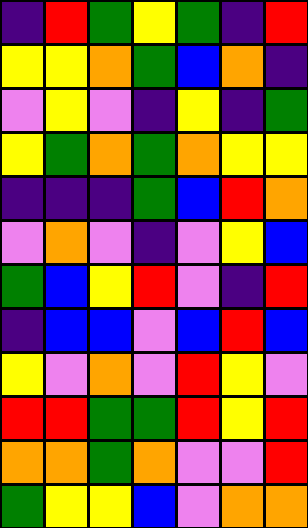[["indigo", "red", "green", "yellow", "green", "indigo", "red"], ["yellow", "yellow", "orange", "green", "blue", "orange", "indigo"], ["violet", "yellow", "violet", "indigo", "yellow", "indigo", "green"], ["yellow", "green", "orange", "green", "orange", "yellow", "yellow"], ["indigo", "indigo", "indigo", "green", "blue", "red", "orange"], ["violet", "orange", "violet", "indigo", "violet", "yellow", "blue"], ["green", "blue", "yellow", "red", "violet", "indigo", "red"], ["indigo", "blue", "blue", "violet", "blue", "red", "blue"], ["yellow", "violet", "orange", "violet", "red", "yellow", "violet"], ["red", "red", "green", "green", "red", "yellow", "red"], ["orange", "orange", "green", "orange", "violet", "violet", "red"], ["green", "yellow", "yellow", "blue", "violet", "orange", "orange"]]